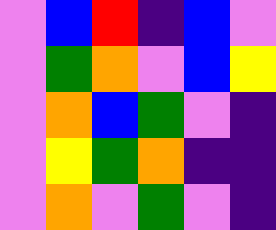[["violet", "blue", "red", "indigo", "blue", "violet"], ["violet", "green", "orange", "violet", "blue", "yellow"], ["violet", "orange", "blue", "green", "violet", "indigo"], ["violet", "yellow", "green", "orange", "indigo", "indigo"], ["violet", "orange", "violet", "green", "violet", "indigo"]]